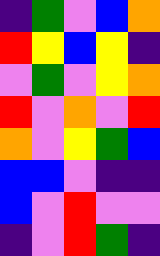[["indigo", "green", "violet", "blue", "orange"], ["red", "yellow", "blue", "yellow", "indigo"], ["violet", "green", "violet", "yellow", "orange"], ["red", "violet", "orange", "violet", "red"], ["orange", "violet", "yellow", "green", "blue"], ["blue", "blue", "violet", "indigo", "indigo"], ["blue", "violet", "red", "violet", "violet"], ["indigo", "violet", "red", "green", "indigo"]]